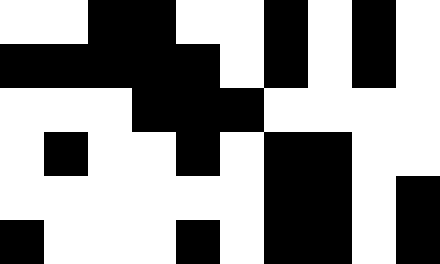[["white", "white", "black", "black", "white", "white", "black", "white", "black", "white"], ["black", "black", "black", "black", "black", "white", "black", "white", "black", "white"], ["white", "white", "white", "black", "black", "black", "white", "white", "white", "white"], ["white", "black", "white", "white", "black", "white", "black", "black", "white", "white"], ["white", "white", "white", "white", "white", "white", "black", "black", "white", "black"], ["black", "white", "white", "white", "black", "white", "black", "black", "white", "black"]]